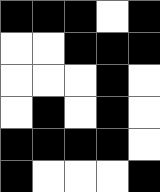[["black", "black", "black", "white", "black"], ["white", "white", "black", "black", "black"], ["white", "white", "white", "black", "white"], ["white", "black", "white", "black", "white"], ["black", "black", "black", "black", "white"], ["black", "white", "white", "white", "black"]]